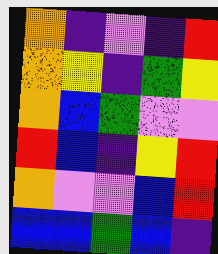[["orange", "indigo", "violet", "indigo", "red"], ["orange", "yellow", "indigo", "green", "yellow"], ["orange", "blue", "green", "violet", "violet"], ["red", "blue", "indigo", "yellow", "red"], ["orange", "violet", "violet", "blue", "red"], ["blue", "blue", "green", "blue", "indigo"]]